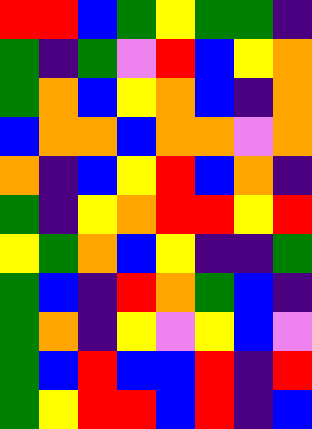[["red", "red", "blue", "green", "yellow", "green", "green", "indigo"], ["green", "indigo", "green", "violet", "red", "blue", "yellow", "orange"], ["green", "orange", "blue", "yellow", "orange", "blue", "indigo", "orange"], ["blue", "orange", "orange", "blue", "orange", "orange", "violet", "orange"], ["orange", "indigo", "blue", "yellow", "red", "blue", "orange", "indigo"], ["green", "indigo", "yellow", "orange", "red", "red", "yellow", "red"], ["yellow", "green", "orange", "blue", "yellow", "indigo", "indigo", "green"], ["green", "blue", "indigo", "red", "orange", "green", "blue", "indigo"], ["green", "orange", "indigo", "yellow", "violet", "yellow", "blue", "violet"], ["green", "blue", "red", "blue", "blue", "red", "indigo", "red"], ["green", "yellow", "red", "red", "blue", "red", "indigo", "blue"]]